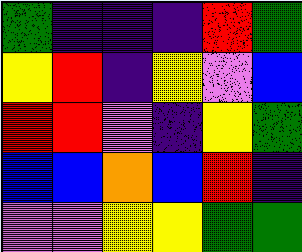[["green", "indigo", "indigo", "indigo", "red", "green"], ["yellow", "red", "indigo", "yellow", "violet", "blue"], ["red", "red", "violet", "indigo", "yellow", "green"], ["blue", "blue", "orange", "blue", "red", "indigo"], ["violet", "violet", "yellow", "yellow", "green", "green"]]